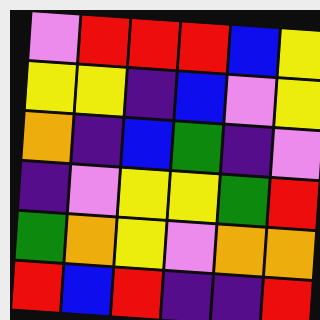[["violet", "red", "red", "red", "blue", "yellow"], ["yellow", "yellow", "indigo", "blue", "violet", "yellow"], ["orange", "indigo", "blue", "green", "indigo", "violet"], ["indigo", "violet", "yellow", "yellow", "green", "red"], ["green", "orange", "yellow", "violet", "orange", "orange"], ["red", "blue", "red", "indigo", "indigo", "red"]]